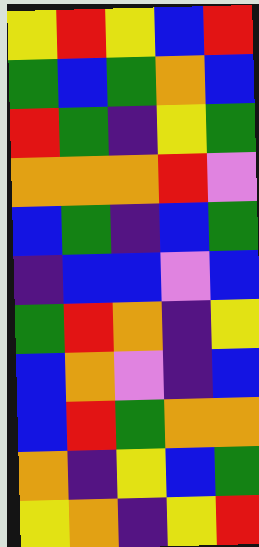[["yellow", "red", "yellow", "blue", "red"], ["green", "blue", "green", "orange", "blue"], ["red", "green", "indigo", "yellow", "green"], ["orange", "orange", "orange", "red", "violet"], ["blue", "green", "indigo", "blue", "green"], ["indigo", "blue", "blue", "violet", "blue"], ["green", "red", "orange", "indigo", "yellow"], ["blue", "orange", "violet", "indigo", "blue"], ["blue", "red", "green", "orange", "orange"], ["orange", "indigo", "yellow", "blue", "green"], ["yellow", "orange", "indigo", "yellow", "red"]]